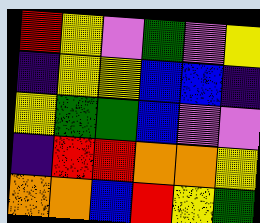[["red", "yellow", "violet", "green", "violet", "yellow"], ["indigo", "yellow", "yellow", "blue", "blue", "indigo"], ["yellow", "green", "green", "blue", "violet", "violet"], ["indigo", "red", "red", "orange", "orange", "yellow"], ["orange", "orange", "blue", "red", "yellow", "green"]]